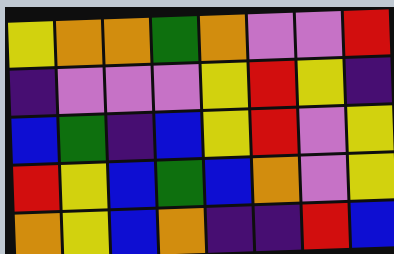[["yellow", "orange", "orange", "green", "orange", "violet", "violet", "red"], ["indigo", "violet", "violet", "violet", "yellow", "red", "yellow", "indigo"], ["blue", "green", "indigo", "blue", "yellow", "red", "violet", "yellow"], ["red", "yellow", "blue", "green", "blue", "orange", "violet", "yellow"], ["orange", "yellow", "blue", "orange", "indigo", "indigo", "red", "blue"]]